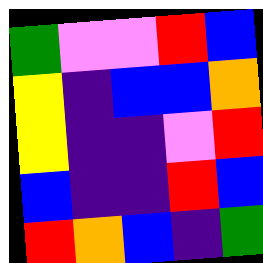[["green", "violet", "violet", "red", "blue"], ["yellow", "indigo", "blue", "blue", "orange"], ["yellow", "indigo", "indigo", "violet", "red"], ["blue", "indigo", "indigo", "red", "blue"], ["red", "orange", "blue", "indigo", "green"]]